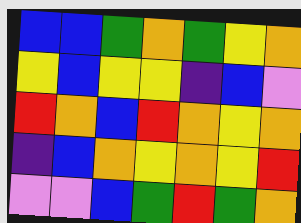[["blue", "blue", "green", "orange", "green", "yellow", "orange"], ["yellow", "blue", "yellow", "yellow", "indigo", "blue", "violet"], ["red", "orange", "blue", "red", "orange", "yellow", "orange"], ["indigo", "blue", "orange", "yellow", "orange", "yellow", "red"], ["violet", "violet", "blue", "green", "red", "green", "orange"]]